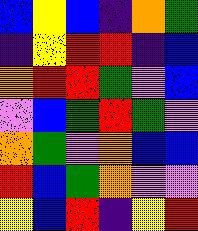[["blue", "yellow", "blue", "indigo", "orange", "green"], ["indigo", "yellow", "red", "red", "indigo", "blue"], ["orange", "red", "red", "green", "violet", "blue"], ["violet", "blue", "green", "red", "green", "violet"], ["orange", "green", "violet", "orange", "blue", "blue"], ["red", "blue", "green", "orange", "violet", "violet"], ["yellow", "blue", "red", "indigo", "yellow", "red"]]